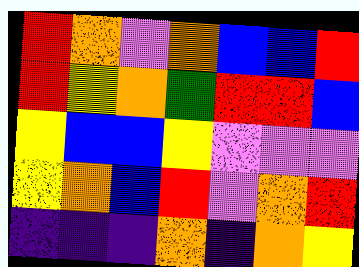[["red", "orange", "violet", "orange", "blue", "blue", "red"], ["red", "yellow", "orange", "green", "red", "red", "blue"], ["yellow", "blue", "blue", "yellow", "violet", "violet", "violet"], ["yellow", "orange", "blue", "red", "violet", "orange", "red"], ["indigo", "indigo", "indigo", "orange", "indigo", "orange", "yellow"]]